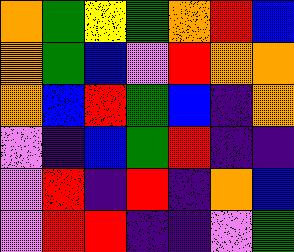[["orange", "green", "yellow", "green", "orange", "red", "blue"], ["orange", "green", "blue", "violet", "red", "orange", "orange"], ["orange", "blue", "red", "green", "blue", "indigo", "orange"], ["violet", "indigo", "blue", "green", "red", "indigo", "indigo"], ["violet", "red", "indigo", "red", "indigo", "orange", "blue"], ["violet", "red", "red", "indigo", "indigo", "violet", "green"]]